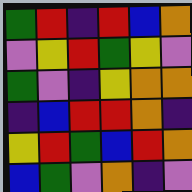[["green", "red", "indigo", "red", "blue", "orange"], ["violet", "yellow", "red", "green", "yellow", "violet"], ["green", "violet", "indigo", "yellow", "orange", "orange"], ["indigo", "blue", "red", "red", "orange", "indigo"], ["yellow", "red", "green", "blue", "red", "orange"], ["blue", "green", "violet", "orange", "indigo", "violet"]]